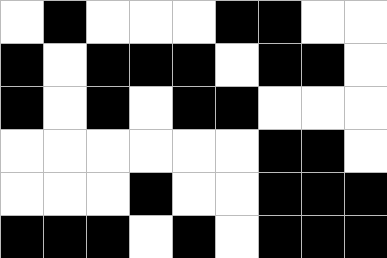[["white", "black", "white", "white", "white", "black", "black", "white", "white"], ["black", "white", "black", "black", "black", "white", "black", "black", "white"], ["black", "white", "black", "white", "black", "black", "white", "white", "white"], ["white", "white", "white", "white", "white", "white", "black", "black", "white"], ["white", "white", "white", "black", "white", "white", "black", "black", "black"], ["black", "black", "black", "white", "black", "white", "black", "black", "black"]]